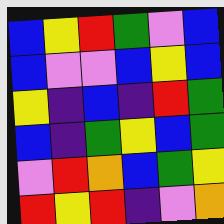[["blue", "yellow", "red", "green", "violet", "blue"], ["blue", "violet", "violet", "blue", "yellow", "blue"], ["yellow", "indigo", "blue", "indigo", "red", "green"], ["blue", "indigo", "green", "yellow", "blue", "green"], ["violet", "red", "orange", "blue", "green", "yellow"], ["red", "yellow", "red", "indigo", "violet", "orange"]]